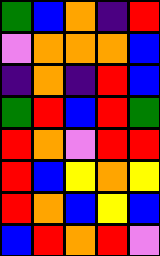[["green", "blue", "orange", "indigo", "red"], ["violet", "orange", "orange", "orange", "blue"], ["indigo", "orange", "indigo", "red", "blue"], ["green", "red", "blue", "red", "green"], ["red", "orange", "violet", "red", "red"], ["red", "blue", "yellow", "orange", "yellow"], ["red", "orange", "blue", "yellow", "blue"], ["blue", "red", "orange", "red", "violet"]]